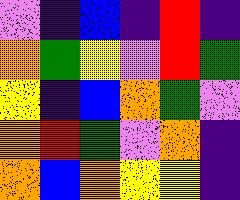[["violet", "indigo", "blue", "indigo", "red", "indigo"], ["orange", "green", "yellow", "violet", "red", "green"], ["yellow", "indigo", "blue", "orange", "green", "violet"], ["orange", "red", "green", "violet", "orange", "indigo"], ["orange", "blue", "orange", "yellow", "yellow", "indigo"]]